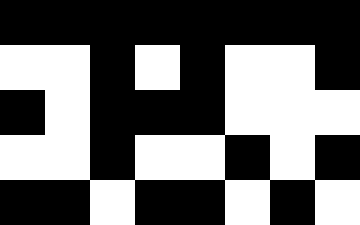[["black", "black", "black", "black", "black", "black", "black", "black"], ["white", "white", "black", "white", "black", "white", "white", "black"], ["black", "white", "black", "black", "black", "white", "white", "white"], ["white", "white", "black", "white", "white", "black", "white", "black"], ["black", "black", "white", "black", "black", "white", "black", "white"]]